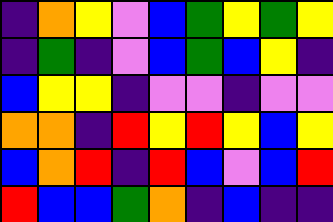[["indigo", "orange", "yellow", "violet", "blue", "green", "yellow", "green", "yellow"], ["indigo", "green", "indigo", "violet", "blue", "green", "blue", "yellow", "indigo"], ["blue", "yellow", "yellow", "indigo", "violet", "violet", "indigo", "violet", "violet"], ["orange", "orange", "indigo", "red", "yellow", "red", "yellow", "blue", "yellow"], ["blue", "orange", "red", "indigo", "red", "blue", "violet", "blue", "red"], ["red", "blue", "blue", "green", "orange", "indigo", "blue", "indigo", "indigo"]]